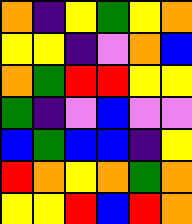[["orange", "indigo", "yellow", "green", "yellow", "orange"], ["yellow", "yellow", "indigo", "violet", "orange", "blue"], ["orange", "green", "red", "red", "yellow", "yellow"], ["green", "indigo", "violet", "blue", "violet", "violet"], ["blue", "green", "blue", "blue", "indigo", "yellow"], ["red", "orange", "yellow", "orange", "green", "orange"], ["yellow", "yellow", "red", "blue", "red", "orange"]]